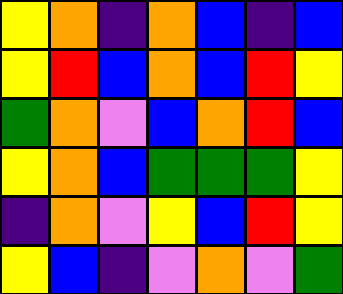[["yellow", "orange", "indigo", "orange", "blue", "indigo", "blue"], ["yellow", "red", "blue", "orange", "blue", "red", "yellow"], ["green", "orange", "violet", "blue", "orange", "red", "blue"], ["yellow", "orange", "blue", "green", "green", "green", "yellow"], ["indigo", "orange", "violet", "yellow", "blue", "red", "yellow"], ["yellow", "blue", "indigo", "violet", "orange", "violet", "green"]]